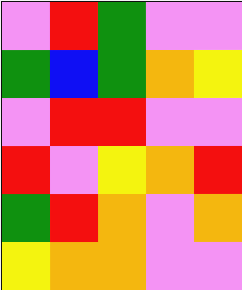[["violet", "red", "green", "violet", "violet"], ["green", "blue", "green", "orange", "yellow"], ["violet", "red", "red", "violet", "violet"], ["red", "violet", "yellow", "orange", "red"], ["green", "red", "orange", "violet", "orange"], ["yellow", "orange", "orange", "violet", "violet"]]